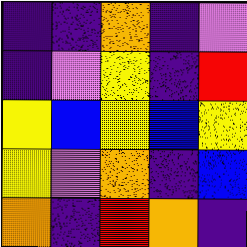[["indigo", "indigo", "orange", "indigo", "violet"], ["indigo", "violet", "yellow", "indigo", "red"], ["yellow", "blue", "yellow", "blue", "yellow"], ["yellow", "violet", "orange", "indigo", "blue"], ["orange", "indigo", "red", "orange", "indigo"]]